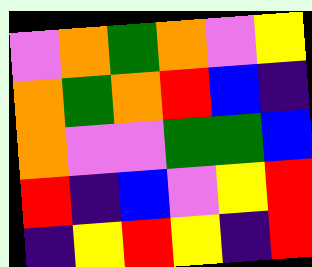[["violet", "orange", "green", "orange", "violet", "yellow"], ["orange", "green", "orange", "red", "blue", "indigo"], ["orange", "violet", "violet", "green", "green", "blue"], ["red", "indigo", "blue", "violet", "yellow", "red"], ["indigo", "yellow", "red", "yellow", "indigo", "red"]]